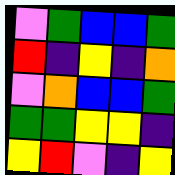[["violet", "green", "blue", "blue", "green"], ["red", "indigo", "yellow", "indigo", "orange"], ["violet", "orange", "blue", "blue", "green"], ["green", "green", "yellow", "yellow", "indigo"], ["yellow", "red", "violet", "indigo", "yellow"]]